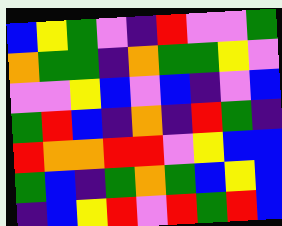[["blue", "yellow", "green", "violet", "indigo", "red", "violet", "violet", "green"], ["orange", "green", "green", "indigo", "orange", "green", "green", "yellow", "violet"], ["violet", "violet", "yellow", "blue", "violet", "blue", "indigo", "violet", "blue"], ["green", "red", "blue", "indigo", "orange", "indigo", "red", "green", "indigo"], ["red", "orange", "orange", "red", "red", "violet", "yellow", "blue", "blue"], ["green", "blue", "indigo", "green", "orange", "green", "blue", "yellow", "blue"], ["indigo", "blue", "yellow", "red", "violet", "red", "green", "red", "blue"]]